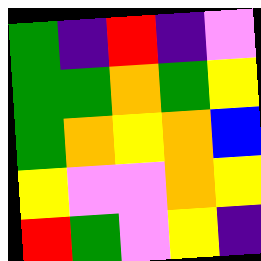[["green", "indigo", "red", "indigo", "violet"], ["green", "green", "orange", "green", "yellow"], ["green", "orange", "yellow", "orange", "blue"], ["yellow", "violet", "violet", "orange", "yellow"], ["red", "green", "violet", "yellow", "indigo"]]